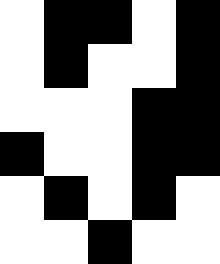[["white", "black", "black", "white", "black"], ["white", "black", "white", "white", "black"], ["white", "white", "white", "black", "black"], ["black", "white", "white", "black", "black"], ["white", "black", "white", "black", "white"], ["white", "white", "black", "white", "white"]]